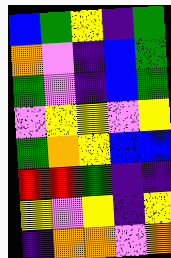[["blue", "green", "yellow", "indigo", "green"], ["orange", "violet", "indigo", "blue", "green"], ["green", "violet", "indigo", "blue", "green"], ["violet", "yellow", "yellow", "violet", "yellow"], ["green", "orange", "yellow", "blue", "blue"], ["red", "red", "green", "indigo", "indigo"], ["yellow", "violet", "yellow", "indigo", "yellow"], ["indigo", "orange", "orange", "violet", "orange"]]